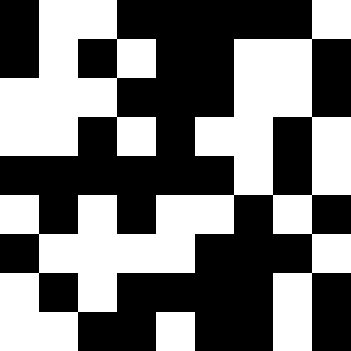[["black", "white", "white", "black", "black", "black", "black", "black", "white"], ["black", "white", "black", "white", "black", "black", "white", "white", "black"], ["white", "white", "white", "black", "black", "black", "white", "white", "black"], ["white", "white", "black", "white", "black", "white", "white", "black", "white"], ["black", "black", "black", "black", "black", "black", "white", "black", "white"], ["white", "black", "white", "black", "white", "white", "black", "white", "black"], ["black", "white", "white", "white", "white", "black", "black", "black", "white"], ["white", "black", "white", "black", "black", "black", "black", "white", "black"], ["white", "white", "black", "black", "white", "black", "black", "white", "black"]]